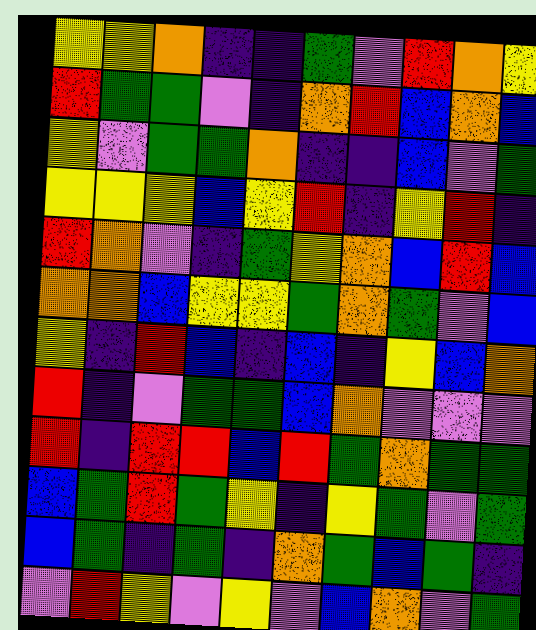[["yellow", "yellow", "orange", "indigo", "indigo", "green", "violet", "red", "orange", "yellow"], ["red", "green", "green", "violet", "indigo", "orange", "red", "blue", "orange", "blue"], ["yellow", "violet", "green", "green", "orange", "indigo", "indigo", "blue", "violet", "green"], ["yellow", "yellow", "yellow", "blue", "yellow", "red", "indigo", "yellow", "red", "indigo"], ["red", "orange", "violet", "indigo", "green", "yellow", "orange", "blue", "red", "blue"], ["orange", "orange", "blue", "yellow", "yellow", "green", "orange", "green", "violet", "blue"], ["yellow", "indigo", "red", "blue", "indigo", "blue", "indigo", "yellow", "blue", "orange"], ["red", "indigo", "violet", "green", "green", "blue", "orange", "violet", "violet", "violet"], ["red", "indigo", "red", "red", "blue", "red", "green", "orange", "green", "green"], ["blue", "green", "red", "green", "yellow", "indigo", "yellow", "green", "violet", "green"], ["blue", "green", "indigo", "green", "indigo", "orange", "green", "blue", "green", "indigo"], ["violet", "red", "yellow", "violet", "yellow", "violet", "blue", "orange", "violet", "green"]]